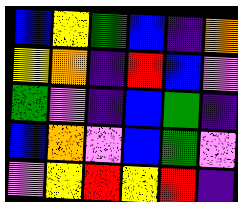[["blue", "yellow", "green", "blue", "indigo", "orange"], ["yellow", "orange", "indigo", "red", "blue", "violet"], ["green", "violet", "indigo", "blue", "green", "indigo"], ["blue", "orange", "violet", "blue", "green", "violet"], ["violet", "yellow", "red", "yellow", "red", "indigo"]]